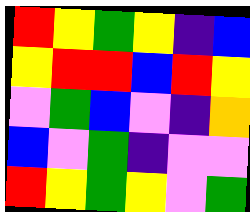[["red", "yellow", "green", "yellow", "indigo", "blue"], ["yellow", "red", "red", "blue", "red", "yellow"], ["violet", "green", "blue", "violet", "indigo", "orange"], ["blue", "violet", "green", "indigo", "violet", "violet"], ["red", "yellow", "green", "yellow", "violet", "green"]]